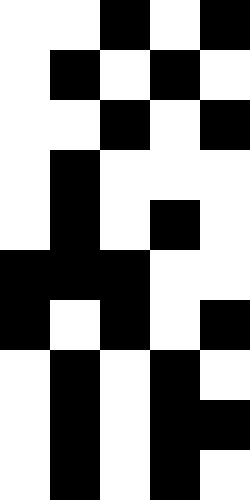[["white", "white", "black", "white", "black"], ["white", "black", "white", "black", "white"], ["white", "white", "black", "white", "black"], ["white", "black", "white", "white", "white"], ["white", "black", "white", "black", "white"], ["black", "black", "black", "white", "white"], ["black", "white", "black", "white", "black"], ["white", "black", "white", "black", "white"], ["white", "black", "white", "black", "black"], ["white", "black", "white", "black", "white"]]